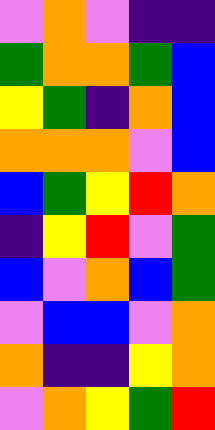[["violet", "orange", "violet", "indigo", "indigo"], ["green", "orange", "orange", "green", "blue"], ["yellow", "green", "indigo", "orange", "blue"], ["orange", "orange", "orange", "violet", "blue"], ["blue", "green", "yellow", "red", "orange"], ["indigo", "yellow", "red", "violet", "green"], ["blue", "violet", "orange", "blue", "green"], ["violet", "blue", "blue", "violet", "orange"], ["orange", "indigo", "indigo", "yellow", "orange"], ["violet", "orange", "yellow", "green", "red"]]